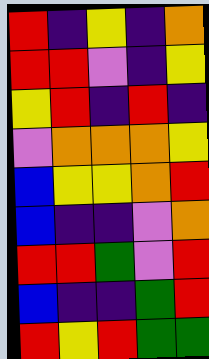[["red", "indigo", "yellow", "indigo", "orange"], ["red", "red", "violet", "indigo", "yellow"], ["yellow", "red", "indigo", "red", "indigo"], ["violet", "orange", "orange", "orange", "yellow"], ["blue", "yellow", "yellow", "orange", "red"], ["blue", "indigo", "indigo", "violet", "orange"], ["red", "red", "green", "violet", "red"], ["blue", "indigo", "indigo", "green", "red"], ["red", "yellow", "red", "green", "green"]]